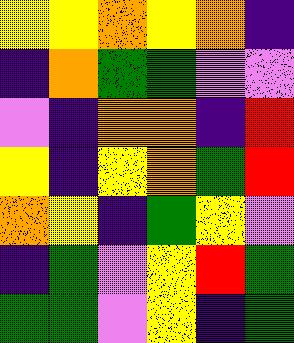[["yellow", "yellow", "orange", "yellow", "orange", "indigo"], ["indigo", "orange", "green", "green", "violet", "violet"], ["violet", "indigo", "orange", "orange", "indigo", "red"], ["yellow", "indigo", "yellow", "orange", "green", "red"], ["orange", "yellow", "indigo", "green", "yellow", "violet"], ["indigo", "green", "violet", "yellow", "red", "green"], ["green", "green", "violet", "yellow", "indigo", "green"]]